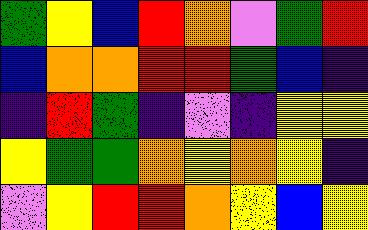[["green", "yellow", "blue", "red", "orange", "violet", "green", "red"], ["blue", "orange", "orange", "red", "red", "green", "blue", "indigo"], ["indigo", "red", "green", "indigo", "violet", "indigo", "yellow", "yellow"], ["yellow", "green", "green", "orange", "yellow", "orange", "yellow", "indigo"], ["violet", "yellow", "red", "red", "orange", "yellow", "blue", "yellow"]]